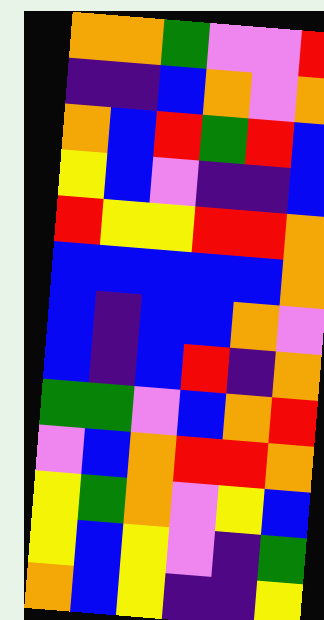[["orange", "orange", "green", "violet", "violet", "red"], ["indigo", "indigo", "blue", "orange", "violet", "orange"], ["orange", "blue", "red", "green", "red", "blue"], ["yellow", "blue", "violet", "indigo", "indigo", "blue"], ["red", "yellow", "yellow", "red", "red", "orange"], ["blue", "blue", "blue", "blue", "blue", "orange"], ["blue", "indigo", "blue", "blue", "orange", "violet"], ["blue", "indigo", "blue", "red", "indigo", "orange"], ["green", "green", "violet", "blue", "orange", "red"], ["violet", "blue", "orange", "red", "red", "orange"], ["yellow", "green", "orange", "violet", "yellow", "blue"], ["yellow", "blue", "yellow", "violet", "indigo", "green"], ["orange", "blue", "yellow", "indigo", "indigo", "yellow"]]